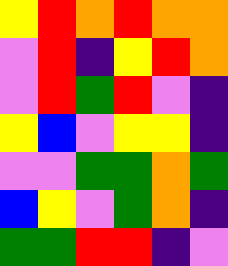[["yellow", "red", "orange", "red", "orange", "orange"], ["violet", "red", "indigo", "yellow", "red", "orange"], ["violet", "red", "green", "red", "violet", "indigo"], ["yellow", "blue", "violet", "yellow", "yellow", "indigo"], ["violet", "violet", "green", "green", "orange", "green"], ["blue", "yellow", "violet", "green", "orange", "indigo"], ["green", "green", "red", "red", "indigo", "violet"]]